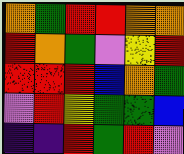[["orange", "green", "red", "red", "orange", "orange"], ["red", "orange", "green", "violet", "yellow", "red"], ["red", "red", "red", "blue", "orange", "green"], ["violet", "red", "yellow", "green", "green", "blue"], ["indigo", "indigo", "red", "green", "red", "violet"]]